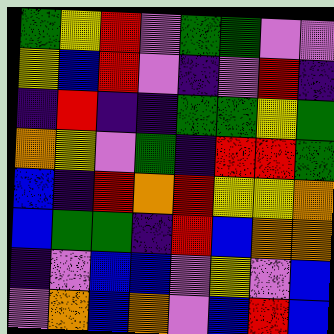[["green", "yellow", "red", "violet", "green", "green", "violet", "violet"], ["yellow", "blue", "red", "violet", "indigo", "violet", "red", "indigo"], ["indigo", "red", "indigo", "indigo", "green", "green", "yellow", "green"], ["orange", "yellow", "violet", "green", "indigo", "red", "red", "green"], ["blue", "indigo", "red", "orange", "red", "yellow", "yellow", "orange"], ["blue", "green", "green", "indigo", "red", "blue", "orange", "orange"], ["indigo", "violet", "blue", "blue", "violet", "yellow", "violet", "blue"], ["violet", "orange", "blue", "orange", "violet", "blue", "red", "blue"]]